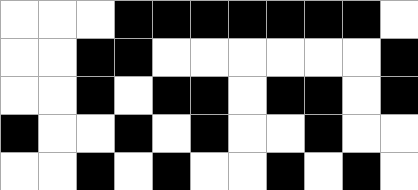[["white", "white", "white", "black", "black", "black", "black", "black", "black", "black", "white"], ["white", "white", "black", "black", "white", "white", "white", "white", "white", "white", "black"], ["white", "white", "black", "white", "black", "black", "white", "black", "black", "white", "black"], ["black", "white", "white", "black", "white", "black", "white", "white", "black", "white", "white"], ["white", "white", "black", "white", "black", "white", "white", "black", "white", "black", "white"]]